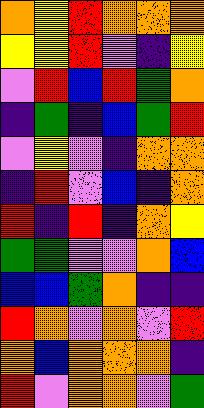[["orange", "yellow", "red", "orange", "orange", "orange"], ["yellow", "yellow", "red", "violet", "indigo", "yellow"], ["violet", "red", "blue", "red", "green", "orange"], ["indigo", "green", "indigo", "blue", "green", "red"], ["violet", "yellow", "violet", "indigo", "orange", "orange"], ["indigo", "red", "violet", "blue", "indigo", "orange"], ["red", "indigo", "red", "indigo", "orange", "yellow"], ["green", "green", "violet", "violet", "orange", "blue"], ["blue", "blue", "green", "orange", "indigo", "indigo"], ["red", "orange", "violet", "orange", "violet", "red"], ["orange", "blue", "orange", "orange", "orange", "indigo"], ["red", "violet", "orange", "orange", "violet", "green"]]